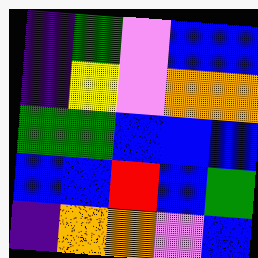[["indigo", "green", "violet", "blue", "blue"], ["indigo", "yellow", "violet", "orange", "orange"], ["green", "green", "blue", "blue", "blue"], ["blue", "blue", "red", "blue", "green"], ["indigo", "orange", "orange", "violet", "blue"]]